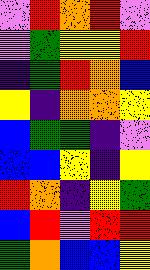[["violet", "red", "orange", "red", "violet"], ["violet", "green", "yellow", "yellow", "red"], ["indigo", "green", "red", "orange", "blue"], ["yellow", "indigo", "orange", "orange", "yellow"], ["blue", "green", "green", "indigo", "violet"], ["blue", "blue", "yellow", "indigo", "yellow"], ["red", "orange", "indigo", "yellow", "green"], ["blue", "red", "violet", "red", "red"], ["green", "orange", "blue", "blue", "yellow"]]